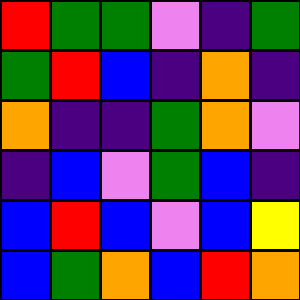[["red", "green", "green", "violet", "indigo", "green"], ["green", "red", "blue", "indigo", "orange", "indigo"], ["orange", "indigo", "indigo", "green", "orange", "violet"], ["indigo", "blue", "violet", "green", "blue", "indigo"], ["blue", "red", "blue", "violet", "blue", "yellow"], ["blue", "green", "orange", "blue", "red", "orange"]]